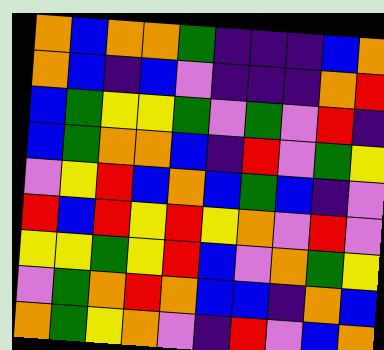[["orange", "blue", "orange", "orange", "green", "indigo", "indigo", "indigo", "blue", "orange"], ["orange", "blue", "indigo", "blue", "violet", "indigo", "indigo", "indigo", "orange", "red"], ["blue", "green", "yellow", "yellow", "green", "violet", "green", "violet", "red", "indigo"], ["blue", "green", "orange", "orange", "blue", "indigo", "red", "violet", "green", "yellow"], ["violet", "yellow", "red", "blue", "orange", "blue", "green", "blue", "indigo", "violet"], ["red", "blue", "red", "yellow", "red", "yellow", "orange", "violet", "red", "violet"], ["yellow", "yellow", "green", "yellow", "red", "blue", "violet", "orange", "green", "yellow"], ["violet", "green", "orange", "red", "orange", "blue", "blue", "indigo", "orange", "blue"], ["orange", "green", "yellow", "orange", "violet", "indigo", "red", "violet", "blue", "orange"]]